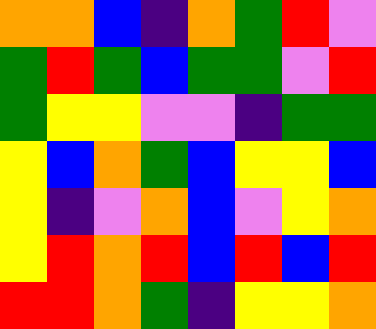[["orange", "orange", "blue", "indigo", "orange", "green", "red", "violet"], ["green", "red", "green", "blue", "green", "green", "violet", "red"], ["green", "yellow", "yellow", "violet", "violet", "indigo", "green", "green"], ["yellow", "blue", "orange", "green", "blue", "yellow", "yellow", "blue"], ["yellow", "indigo", "violet", "orange", "blue", "violet", "yellow", "orange"], ["yellow", "red", "orange", "red", "blue", "red", "blue", "red"], ["red", "red", "orange", "green", "indigo", "yellow", "yellow", "orange"]]